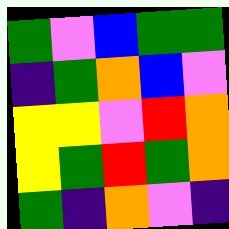[["green", "violet", "blue", "green", "green"], ["indigo", "green", "orange", "blue", "violet"], ["yellow", "yellow", "violet", "red", "orange"], ["yellow", "green", "red", "green", "orange"], ["green", "indigo", "orange", "violet", "indigo"]]